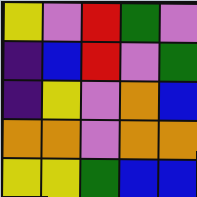[["yellow", "violet", "red", "green", "violet"], ["indigo", "blue", "red", "violet", "green"], ["indigo", "yellow", "violet", "orange", "blue"], ["orange", "orange", "violet", "orange", "orange"], ["yellow", "yellow", "green", "blue", "blue"]]